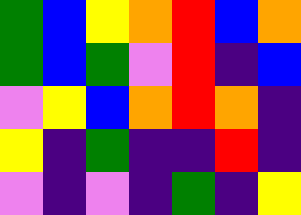[["green", "blue", "yellow", "orange", "red", "blue", "orange"], ["green", "blue", "green", "violet", "red", "indigo", "blue"], ["violet", "yellow", "blue", "orange", "red", "orange", "indigo"], ["yellow", "indigo", "green", "indigo", "indigo", "red", "indigo"], ["violet", "indigo", "violet", "indigo", "green", "indigo", "yellow"]]